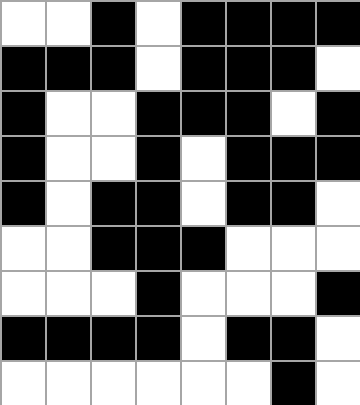[["white", "white", "black", "white", "black", "black", "black", "black"], ["black", "black", "black", "white", "black", "black", "black", "white"], ["black", "white", "white", "black", "black", "black", "white", "black"], ["black", "white", "white", "black", "white", "black", "black", "black"], ["black", "white", "black", "black", "white", "black", "black", "white"], ["white", "white", "black", "black", "black", "white", "white", "white"], ["white", "white", "white", "black", "white", "white", "white", "black"], ["black", "black", "black", "black", "white", "black", "black", "white"], ["white", "white", "white", "white", "white", "white", "black", "white"]]